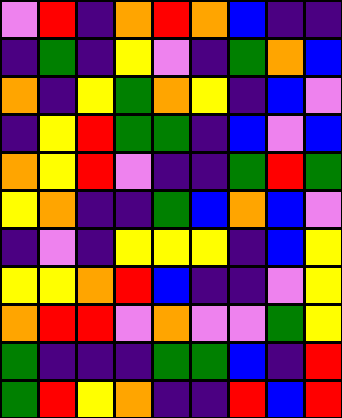[["violet", "red", "indigo", "orange", "red", "orange", "blue", "indigo", "indigo"], ["indigo", "green", "indigo", "yellow", "violet", "indigo", "green", "orange", "blue"], ["orange", "indigo", "yellow", "green", "orange", "yellow", "indigo", "blue", "violet"], ["indigo", "yellow", "red", "green", "green", "indigo", "blue", "violet", "blue"], ["orange", "yellow", "red", "violet", "indigo", "indigo", "green", "red", "green"], ["yellow", "orange", "indigo", "indigo", "green", "blue", "orange", "blue", "violet"], ["indigo", "violet", "indigo", "yellow", "yellow", "yellow", "indigo", "blue", "yellow"], ["yellow", "yellow", "orange", "red", "blue", "indigo", "indigo", "violet", "yellow"], ["orange", "red", "red", "violet", "orange", "violet", "violet", "green", "yellow"], ["green", "indigo", "indigo", "indigo", "green", "green", "blue", "indigo", "red"], ["green", "red", "yellow", "orange", "indigo", "indigo", "red", "blue", "red"]]